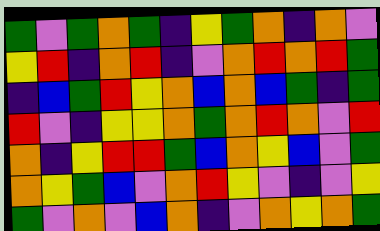[["green", "violet", "green", "orange", "green", "indigo", "yellow", "green", "orange", "indigo", "orange", "violet"], ["yellow", "red", "indigo", "orange", "red", "indigo", "violet", "orange", "red", "orange", "red", "green"], ["indigo", "blue", "green", "red", "yellow", "orange", "blue", "orange", "blue", "green", "indigo", "green"], ["red", "violet", "indigo", "yellow", "yellow", "orange", "green", "orange", "red", "orange", "violet", "red"], ["orange", "indigo", "yellow", "red", "red", "green", "blue", "orange", "yellow", "blue", "violet", "green"], ["orange", "yellow", "green", "blue", "violet", "orange", "red", "yellow", "violet", "indigo", "violet", "yellow"], ["green", "violet", "orange", "violet", "blue", "orange", "indigo", "violet", "orange", "yellow", "orange", "green"]]